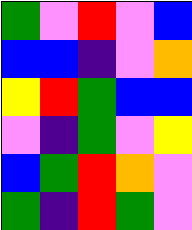[["green", "violet", "red", "violet", "blue"], ["blue", "blue", "indigo", "violet", "orange"], ["yellow", "red", "green", "blue", "blue"], ["violet", "indigo", "green", "violet", "yellow"], ["blue", "green", "red", "orange", "violet"], ["green", "indigo", "red", "green", "violet"]]